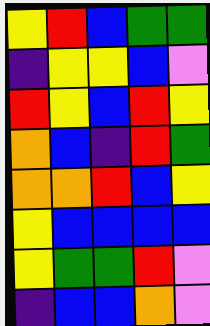[["yellow", "red", "blue", "green", "green"], ["indigo", "yellow", "yellow", "blue", "violet"], ["red", "yellow", "blue", "red", "yellow"], ["orange", "blue", "indigo", "red", "green"], ["orange", "orange", "red", "blue", "yellow"], ["yellow", "blue", "blue", "blue", "blue"], ["yellow", "green", "green", "red", "violet"], ["indigo", "blue", "blue", "orange", "violet"]]